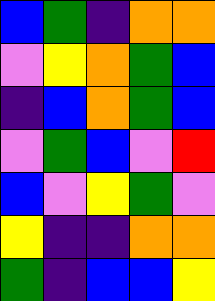[["blue", "green", "indigo", "orange", "orange"], ["violet", "yellow", "orange", "green", "blue"], ["indigo", "blue", "orange", "green", "blue"], ["violet", "green", "blue", "violet", "red"], ["blue", "violet", "yellow", "green", "violet"], ["yellow", "indigo", "indigo", "orange", "orange"], ["green", "indigo", "blue", "blue", "yellow"]]